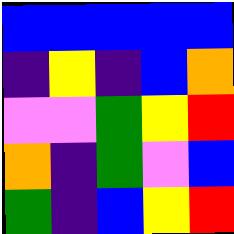[["blue", "blue", "blue", "blue", "blue"], ["indigo", "yellow", "indigo", "blue", "orange"], ["violet", "violet", "green", "yellow", "red"], ["orange", "indigo", "green", "violet", "blue"], ["green", "indigo", "blue", "yellow", "red"]]